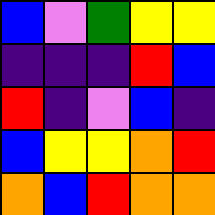[["blue", "violet", "green", "yellow", "yellow"], ["indigo", "indigo", "indigo", "red", "blue"], ["red", "indigo", "violet", "blue", "indigo"], ["blue", "yellow", "yellow", "orange", "red"], ["orange", "blue", "red", "orange", "orange"]]